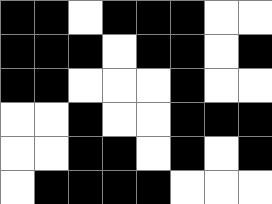[["black", "black", "white", "black", "black", "black", "white", "white"], ["black", "black", "black", "white", "black", "black", "white", "black"], ["black", "black", "white", "white", "white", "black", "white", "white"], ["white", "white", "black", "white", "white", "black", "black", "black"], ["white", "white", "black", "black", "white", "black", "white", "black"], ["white", "black", "black", "black", "black", "white", "white", "white"]]